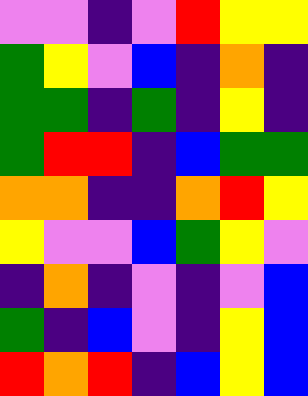[["violet", "violet", "indigo", "violet", "red", "yellow", "yellow"], ["green", "yellow", "violet", "blue", "indigo", "orange", "indigo"], ["green", "green", "indigo", "green", "indigo", "yellow", "indigo"], ["green", "red", "red", "indigo", "blue", "green", "green"], ["orange", "orange", "indigo", "indigo", "orange", "red", "yellow"], ["yellow", "violet", "violet", "blue", "green", "yellow", "violet"], ["indigo", "orange", "indigo", "violet", "indigo", "violet", "blue"], ["green", "indigo", "blue", "violet", "indigo", "yellow", "blue"], ["red", "orange", "red", "indigo", "blue", "yellow", "blue"]]